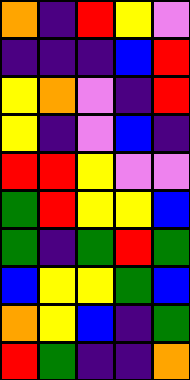[["orange", "indigo", "red", "yellow", "violet"], ["indigo", "indigo", "indigo", "blue", "red"], ["yellow", "orange", "violet", "indigo", "red"], ["yellow", "indigo", "violet", "blue", "indigo"], ["red", "red", "yellow", "violet", "violet"], ["green", "red", "yellow", "yellow", "blue"], ["green", "indigo", "green", "red", "green"], ["blue", "yellow", "yellow", "green", "blue"], ["orange", "yellow", "blue", "indigo", "green"], ["red", "green", "indigo", "indigo", "orange"]]